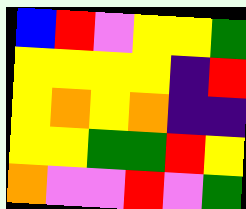[["blue", "red", "violet", "yellow", "yellow", "green"], ["yellow", "yellow", "yellow", "yellow", "indigo", "red"], ["yellow", "orange", "yellow", "orange", "indigo", "indigo"], ["yellow", "yellow", "green", "green", "red", "yellow"], ["orange", "violet", "violet", "red", "violet", "green"]]